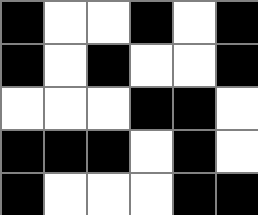[["black", "white", "white", "black", "white", "black"], ["black", "white", "black", "white", "white", "black"], ["white", "white", "white", "black", "black", "white"], ["black", "black", "black", "white", "black", "white"], ["black", "white", "white", "white", "black", "black"]]